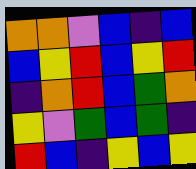[["orange", "orange", "violet", "blue", "indigo", "blue"], ["blue", "yellow", "red", "blue", "yellow", "red"], ["indigo", "orange", "red", "blue", "green", "orange"], ["yellow", "violet", "green", "blue", "green", "indigo"], ["red", "blue", "indigo", "yellow", "blue", "yellow"]]